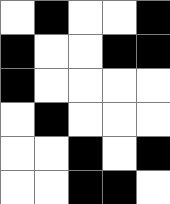[["white", "black", "white", "white", "black"], ["black", "white", "white", "black", "black"], ["black", "white", "white", "white", "white"], ["white", "black", "white", "white", "white"], ["white", "white", "black", "white", "black"], ["white", "white", "black", "black", "white"]]